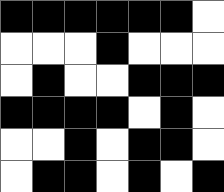[["black", "black", "black", "black", "black", "black", "white"], ["white", "white", "white", "black", "white", "white", "white"], ["white", "black", "white", "white", "black", "black", "black"], ["black", "black", "black", "black", "white", "black", "white"], ["white", "white", "black", "white", "black", "black", "white"], ["white", "black", "black", "white", "black", "white", "black"]]